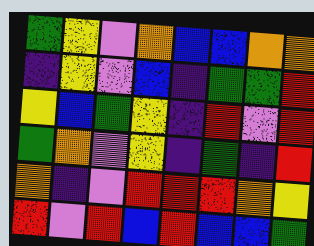[["green", "yellow", "violet", "orange", "blue", "blue", "orange", "orange"], ["indigo", "yellow", "violet", "blue", "indigo", "green", "green", "red"], ["yellow", "blue", "green", "yellow", "indigo", "red", "violet", "red"], ["green", "orange", "violet", "yellow", "indigo", "green", "indigo", "red"], ["orange", "indigo", "violet", "red", "red", "red", "orange", "yellow"], ["red", "violet", "red", "blue", "red", "blue", "blue", "green"]]